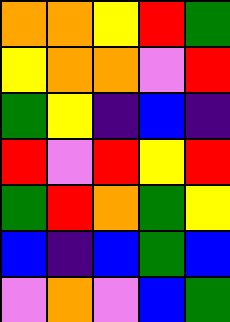[["orange", "orange", "yellow", "red", "green"], ["yellow", "orange", "orange", "violet", "red"], ["green", "yellow", "indigo", "blue", "indigo"], ["red", "violet", "red", "yellow", "red"], ["green", "red", "orange", "green", "yellow"], ["blue", "indigo", "blue", "green", "blue"], ["violet", "orange", "violet", "blue", "green"]]